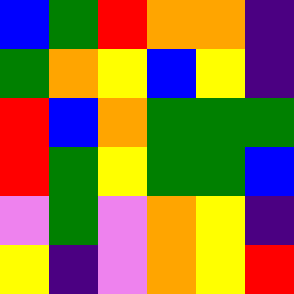[["blue", "green", "red", "orange", "orange", "indigo"], ["green", "orange", "yellow", "blue", "yellow", "indigo"], ["red", "blue", "orange", "green", "green", "green"], ["red", "green", "yellow", "green", "green", "blue"], ["violet", "green", "violet", "orange", "yellow", "indigo"], ["yellow", "indigo", "violet", "orange", "yellow", "red"]]